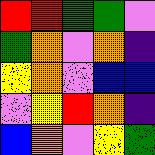[["red", "red", "green", "green", "violet"], ["green", "orange", "violet", "orange", "indigo"], ["yellow", "orange", "violet", "blue", "blue"], ["violet", "yellow", "red", "orange", "indigo"], ["blue", "orange", "violet", "yellow", "green"]]